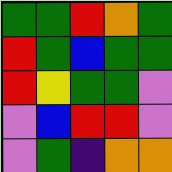[["green", "green", "red", "orange", "green"], ["red", "green", "blue", "green", "green"], ["red", "yellow", "green", "green", "violet"], ["violet", "blue", "red", "red", "violet"], ["violet", "green", "indigo", "orange", "orange"]]